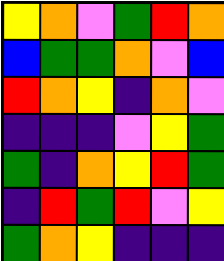[["yellow", "orange", "violet", "green", "red", "orange"], ["blue", "green", "green", "orange", "violet", "blue"], ["red", "orange", "yellow", "indigo", "orange", "violet"], ["indigo", "indigo", "indigo", "violet", "yellow", "green"], ["green", "indigo", "orange", "yellow", "red", "green"], ["indigo", "red", "green", "red", "violet", "yellow"], ["green", "orange", "yellow", "indigo", "indigo", "indigo"]]